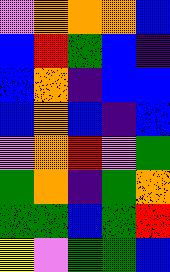[["violet", "orange", "orange", "orange", "blue"], ["blue", "red", "green", "blue", "indigo"], ["blue", "orange", "indigo", "blue", "blue"], ["blue", "orange", "blue", "indigo", "blue"], ["violet", "orange", "red", "violet", "green"], ["green", "orange", "indigo", "green", "orange"], ["green", "green", "blue", "green", "red"], ["yellow", "violet", "green", "green", "blue"]]